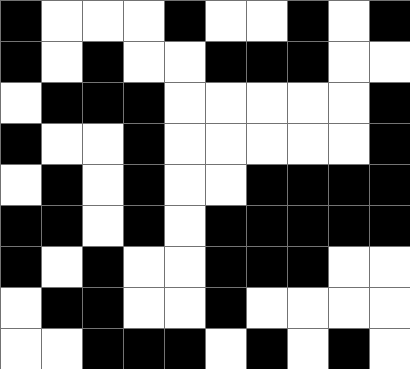[["black", "white", "white", "white", "black", "white", "white", "black", "white", "black"], ["black", "white", "black", "white", "white", "black", "black", "black", "white", "white"], ["white", "black", "black", "black", "white", "white", "white", "white", "white", "black"], ["black", "white", "white", "black", "white", "white", "white", "white", "white", "black"], ["white", "black", "white", "black", "white", "white", "black", "black", "black", "black"], ["black", "black", "white", "black", "white", "black", "black", "black", "black", "black"], ["black", "white", "black", "white", "white", "black", "black", "black", "white", "white"], ["white", "black", "black", "white", "white", "black", "white", "white", "white", "white"], ["white", "white", "black", "black", "black", "white", "black", "white", "black", "white"]]